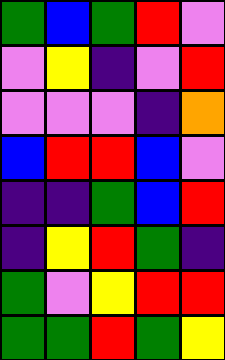[["green", "blue", "green", "red", "violet"], ["violet", "yellow", "indigo", "violet", "red"], ["violet", "violet", "violet", "indigo", "orange"], ["blue", "red", "red", "blue", "violet"], ["indigo", "indigo", "green", "blue", "red"], ["indigo", "yellow", "red", "green", "indigo"], ["green", "violet", "yellow", "red", "red"], ["green", "green", "red", "green", "yellow"]]